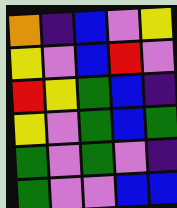[["orange", "indigo", "blue", "violet", "yellow"], ["yellow", "violet", "blue", "red", "violet"], ["red", "yellow", "green", "blue", "indigo"], ["yellow", "violet", "green", "blue", "green"], ["green", "violet", "green", "violet", "indigo"], ["green", "violet", "violet", "blue", "blue"]]